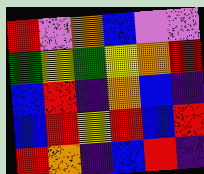[["red", "violet", "orange", "blue", "violet", "violet"], ["green", "yellow", "green", "yellow", "orange", "red"], ["blue", "red", "indigo", "orange", "blue", "indigo"], ["blue", "red", "yellow", "red", "blue", "red"], ["red", "orange", "indigo", "blue", "red", "indigo"]]